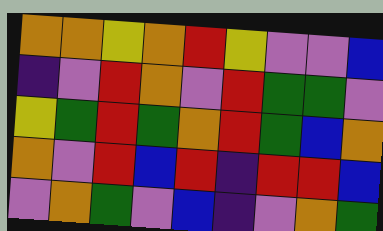[["orange", "orange", "yellow", "orange", "red", "yellow", "violet", "violet", "blue"], ["indigo", "violet", "red", "orange", "violet", "red", "green", "green", "violet"], ["yellow", "green", "red", "green", "orange", "red", "green", "blue", "orange"], ["orange", "violet", "red", "blue", "red", "indigo", "red", "red", "blue"], ["violet", "orange", "green", "violet", "blue", "indigo", "violet", "orange", "green"]]